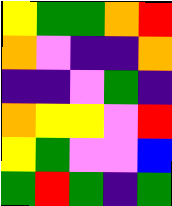[["yellow", "green", "green", "orange", "red"], ["orange", "violet", "indigo", "indigo", "orange"], ["indigo", "indigo", "violet", "green", "indigo"], ["orange", "yellow", "yellow", "violet", "red"], ["yellow", "green", "violet", "violet", "blue"], ["green", "red", "green", "indigo", "green"]]